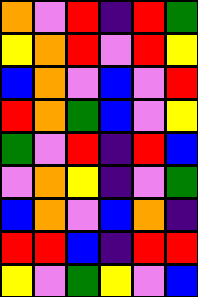[["orange", "violet", "red", "indigo", "red", "green"], ["yellow", "orange", "red", "violet", "red", "yellow"], ["blue", "orange", "violet", "blue", "violet", "red"], ["red", "orange", "green", "blue", "violet", "yellow"], ["green", "violet", "red", "indigo", "red", "blue"], ["violet", "orange", "yellow", "indigo", "violet", "green"], ["blue", "orange", "violet", "blue", "orange", "indigo"], ["red", "red", "blue", "indigo", "red", "red"], ["yellow", "violet", "green", "yellow", "violet", "blue"]]